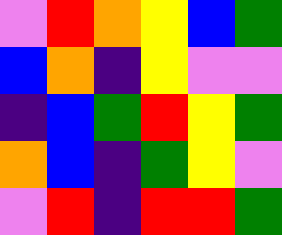[["violet", "red", "orange", "yellow", "blue", "green"], ["blue", "orange", "indigo", "yellow", "violet", "violet"], ["indigo", "blue", "green", "red", "yellow", "green"], ["orange", "blue", "indigo", "green", "yellow", "violet"], ["violet", "red", "indigo", "red", "red", "green"]]